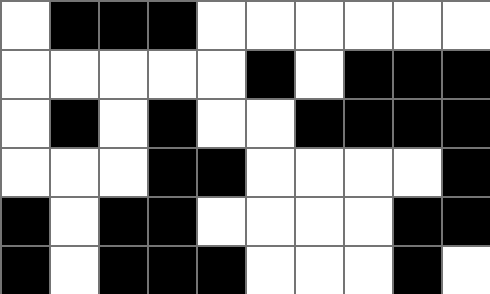[["white", "black", "black", "black", "white", "white", "white", "white", "white", "white"], ["white", "white", "white", "white", "white", "black", "white", "black", "black", "black"], ["white", "black", "white", "black", "white", "white", "black", "black", "black", "black"], ["white", "white", "white", "black", "black", "white", "white", "white", "white", "black"], ["black", "white", "black", "black", "white", "white", "white", "white", "black", "black"], ["black", "white", "black", "black", "black", "white", "white", "white", "black", "white"]]